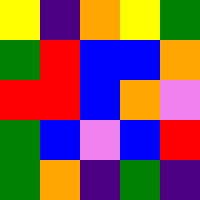[["yellow", "indigo", "orange", "yellow", "green"], ["green", "red", "blue", "blue", "orange"], ["red", "red", "blue", "orange", "violet"], ["green", "blue", "violet", "blue", "red"], ["green", "orange", "indigo", "green", "indigo"]]